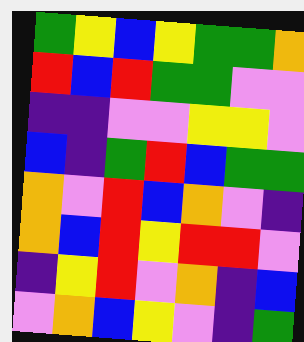[["green", "yellow", "blue", "yellow", "green", "green", "orange"], ["red", "blue", "red", "green", "green", "violet", "violet"], ["indigo", "indigo", "violet", "violet", "yellow", "yellow", "violet"], ["blue", "indigo", "green", "red", "blue", "green", "green"], ["orange", "violet", "red", "blue", "orange", "violet", "indigo"], ["orange", "blue", "red", "yellow", "red", "red", "violet"], ["indigo", "yellow", "red", "violet", "orange", "indigo", "blue"], ["violet", "orange", "blue", "yellow", "violet", "indigo", "green"]]